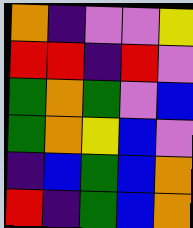[["orange", "indigo", "violet", "violet", "yellow"], ["red", "red", "indigo", "red", "violet"], ["green", "orange", "green", "violet", "blue"], ["green", "orange", "yellow", "blue", "violet"], ["indigo", "blue", "green", "blue", "orange"], ["red", "indigo", "green", "blue", "orange"]]